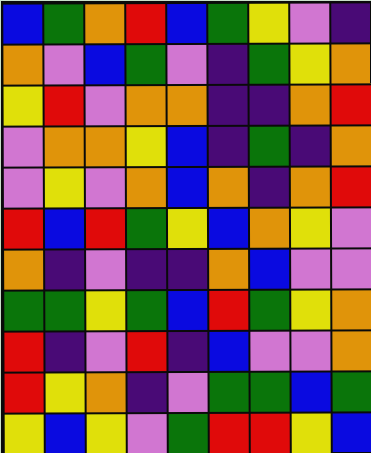[["blue", "green", "orange", "red", "blue", "green", "yellow", "violet", "indigo"], ["orange", "violet", "blue", "green", "violet", "indigo", "green", "yellow", "orange"], ["yellow", "red", "violet", "orange", "orange", "indigo", "indigo", "orange", "red"], ["violet", "orange", "orange", "yellow", "blue", "indigo", "green", "indigo", "orange"], ["violet", "yellow", "violet", "orange", "blue", "orange", "indigo", "orange", "red"], ["red", "blue", "red", "green", "yellow", "blue", "orange", "yellow", "violet"], ["orange", "indigo", "violet", "indigo", "indigo", "orange", "blue", "violet", "violet"], ["green", "green", "yellow", "green", "blue", "red", "green", "yellow", "orange"], ["red", "indigo", "violet", "red", "indigo", "blue", "violet", "violet", "orange"], ["red", "yellow", "orange", "indigo", "violet", "green", "green", "blue", "green"], ["yellow", "blue", "yellow", "violet", "green", "red", "red", "yellow", "blue"]]